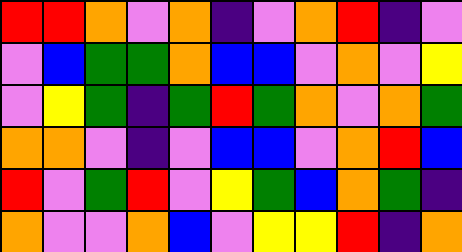[["red", "red", "orange", "violet", "orange", "indigo", "violet", "orange", "red", "indigo", "violet"], ["violet", "blue", "green", "green", "orange", "blue", "blue", "violet", "orange", "violet", "yellow"], ["violet", "yellow", "green", "indigo", "green", "red", "green", "orange", "violet", "orange", "green"], ["orange", "orange", "violet", "indigo", "violet", "blue", "blue", "violet", "orange", "red", "blue"], ["red", "violet", "green", "red", "violet", "yellow", "green", "blue", "orange", "green", "indigo"], ["orange", "violet", "violet", "orange", "blue", "violet", "yellow", "yellow", "red", "indigo", "orange"]]